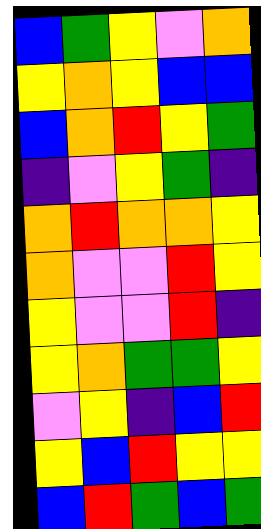[["blue", "green", "yellow", "violet", "orange"], ["yellow", "orange", "yellow", "blue", "blue"], ["blue", "orange", "red", "yellow", "green"], ["indigo", "violet", "yellow", "green", "indigo"], ["orange", "red", "orange", "orange", "yellow"], ["orange", "violet", "violet", "red", "yellow"], ["yellow", "violet", "violet", "red", "indigo"], ["yellow", "orange", "green", "green", "yellow"], ["violet", "yellow", "indigo", "blue", "red"], ["yellow", "blue", "red", "yellow", "yellow"], ["blue", "red", "green", "blue", "green"]]